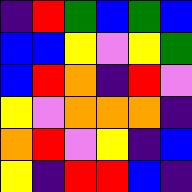[["indigo", "red", "green", "blue", "green", "blue"], ["blue", "blue", "yellow", "violet", "yellow", "green"], ["blue", "red", "orange", "indigo", "red", "violet"], ["yellow", "violet", "orange", "orange", "orange", "indigo"], ["orange", "red", "violet", "yellow", "indigo", "blue"], ["yellow", "indigo", "red", "red", "blue", "indigo"]]